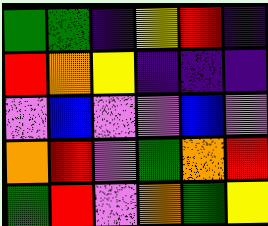[["green", "green", "indigo", "yellow", "red", "indigo"], ["red", "orange", "yellow", "indigo", "indigo", "indigo"], ["violet", "blue", "violet", "violet", "blue", "violet"], ["orange", "red", "violet", "green", "orange", "red"], ["green", "red", "violet", "orange", "green", "yellow"]]